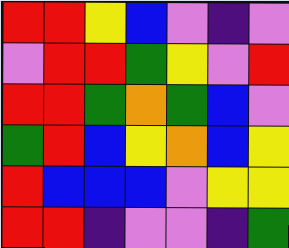[["red", "red", "yellow", "blue", "violet", "indigo", "violet"], ["violet", "red", "red", "green", "yellow", "violet", "red"], ["red", "red", "green", "orange", "green", "blue", "violet"], ["green", "red", "blue", "yellow", "orange", "blue", "yellow"], ["red", "blue", "blue", "blue", "violet", "yellow", "yellow"], ["red", "red", "indigo", "violet", "violet", "indigo", "green"]]